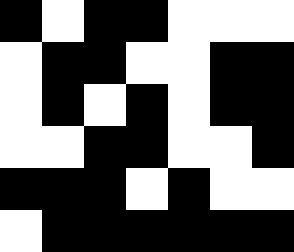[["black", "white", "black", "black", "white", "white", "white"], ["white", "black", "black", "white", "white", "black", "black"], ["white", "black", "white", "black", "white", "black", "black"], ["white", "white", "black", "black", "white", "white", "black"], ["black", "black", "black", "white", "black", "white", "white"], ["white", "black", "black", "black", "black", "black", "black"]]